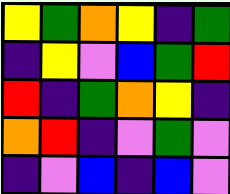[["yellow", "green", "orange", "yellow", "indigo", "green"], ["indigo", "yellow", "violet", "blue", "green", "red"], ["red", "indigo", "green", "orange", "yellow", "indigo"], ["orange", "red", "indigo", "violet", "green", "violet"], ["indigo", "violet", "blue", "indigo", "blue", "violet"]]